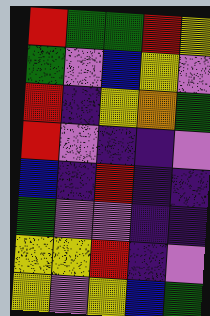[["red", "green", "green", "red", "yellow"], ["green", "violet", "blue", "yellow", "violet"], ["red", "indigo", "yellow", "orange", "green"], ["red", "violet", "indigo", "indigo", "violet"], ["blue", "indigo", "red", "indigo", "indigo"], ["green", "violet", "violet", "indigo", "indigo"], ["yellow", "yellow", "red", "indigo", "violet"], ["yellow", "violet", "yellow", "blue", "green"]]